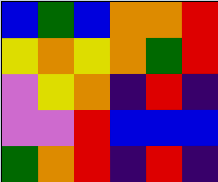[["blue", "green", "blue", "orange", "orange", "red"], ["yellow", "orange", "yellow", "orange", "green", "red"], ["violet", "yellow", "orange", "indigo", "red", "indigo"], ["violet", "violet", "red", "blue", "blue", "blue"], ["green", "orange", "red", "indigo", "red", "indigo"]]